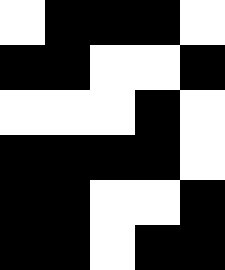[["white", "black", "black", "black", "white"], ["black", "black", "white", "white", "black"], ["white", "white", "white", "black", "white"], ["black", "black", "black", "black", "white"], ["black", "black", "white", "white", "black"], ["black", "black", "white", "black", "black"]]